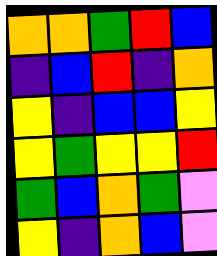[["orange", "orange", "green", "red", "blue"], ["indigo", "blue", "red", "indigo", "orange"], ["yellow", "indigo", "blue", "blue", "yellow"], ["yellow", "green", "yellow", "yellow", "red"], ["green", "blue", "orange", "green", "violet"], ["yellow", "indigo", "orange", "blue", "violet"]]